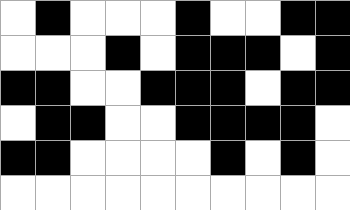[["white", "black", "white", "white", "white", "black", "white", "white", "black", "black"], ["white", "white", "white", "black", "white", "black", "black", "black", "white", "black"], ["black", "black", "white", "white", "black", "black", "black", "white", "black", "black"], ["white", "black", "black", "white", "white", "black", "black", "black", "black", "white"], ["black", "black", "white", "white", "white", "white", "black", "white", "black", "white"], ["white", "white", "white", "white", "white", "white", "white", "white", "white", "white"]]